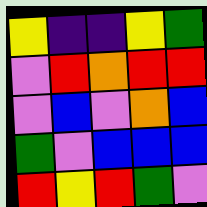[["yellow", "indigo", "indigo", "yellow", "green"], ["violet", "red", "orange", "red", "red"], ["violet", "blue", "violet", "orange", "blue"], ["green", "violet", "blue", "blue", "blue"], ["red", "yellow", "red", "green", "violet"]]